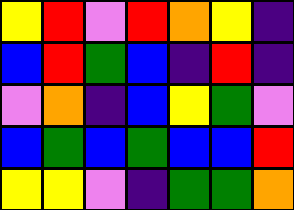[["yellow", "red", "violet", "red", "orange", "yellow", "indigo"], ["blue", "red", "green", "blue", "indigo", "red", "indigo"], ["violet", "orange", "indigo", "blue", "yellow", "green", "violet"], ["blue", "green", "blue", "green", "blue", "blue", "red"], ["yellow", "yellow", "violet", "indigo", "green", "green", "orange"]]